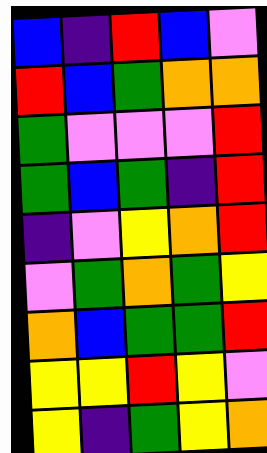[["blue", "indigo", "red", "blue", "violet"], ["red", "blue", "green", "orange", "orange"], ["green", "violet", "violet", "violet", "red"], ["green", "blue", "green", "indigo", "red"], ["indigo", "violet", "yellow", "orange", "red"], ["violet", "green", "orange", "green", "yellow"], ["orange", "blue", "green", "green", "red"], ["yellow", "yellow", "red", "yellow", "violet"], ["yellow", "indigo", "green", "yellow", "orange"]]